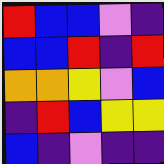[["red", "blue", "blue", "violet", "indigo"], ["blue", "blue", "red", "indigo", "red"], ["orange", "orange", "yellow", "violet", "blue"], ["indigo", "red", "blue", "yellow", "yellow"], ["blue", "indigo", "violet", "indigo", "indigo"]]